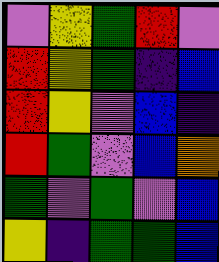[["violet", "yellow", "green", "red", "violet"], ["red", "yellow", "green", "indigo", "blue"], ["red", "yellow", "violet", "blue", "indigo"], ["red", "green", "violet", "blue", "orange"], ["green", "violet", "green", "violet", "blue"], ["yellow", "indigo", "green", "green", "blue"]]